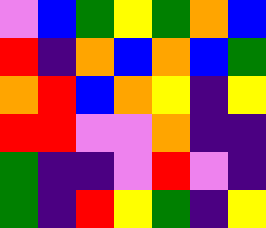[["violet", "blue", "green", "yellow", "green", "orange", "blue"], ["red", "indigo", "orange", "blue", "orange", "blue", "green"], ["orange", "red", "blue", "orange", "yellow", "indigo", "yellow"], ["red", "red", "violet", "violet", "orange", "indigo", "indigo"], ["green", "indigo", "indigo", "violet", "red", "violet", "indigo"], ["green", "indigo", "red", "yellow", "green", "indigo", "yellow"]]